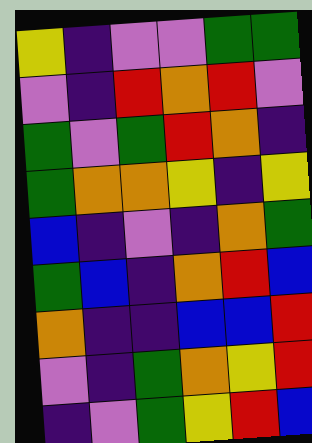[["yellow", "indigo", "violet", "violet", "green", "green"], ["violet", "indigo", "red", "orange", "red", "violet"], ["green", "violet", "green", "red", "orange", "indigo"], ["green", "orange", "orange", "yellow", "indigo", "yellow"], ["blue", "indigo", "violet", "indigo", "orange", "green"], ["green", "blue", "indigo", "orange", "red", "blue"], ["orange", "indigo", "indigo", "blue", "blue", "red"], ["violet", "indigo", "green", "orange", "yellow", "red"], ["indigo", "violet", "green", "yellow", "red", "blue"]]